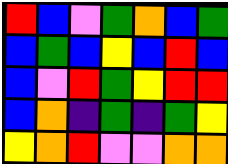[["red", "blue", "violet", "green", "orange", "blue", "green"], ["blue", "green", "blue", "yellow", "blue", "red", "blue"], ["blue", "violet", "red", "green", "yellow", "red", "red"], ["blue", "orange", "indigo", "green", "indigo", "green", "yellow"], ["yellow", "orange", "red", "violet", "violet", "orange", "orange"]]